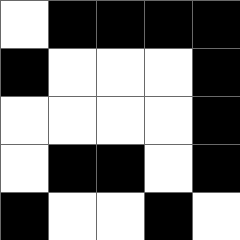[["white", "black", "black", "black", "black"], ["black", "white", "white", "white", "black"], ["white", "white", "white", "white", "black"], ["white", "black", "black", "white", "black"], ["black", "white", "white", "black", "white"]]